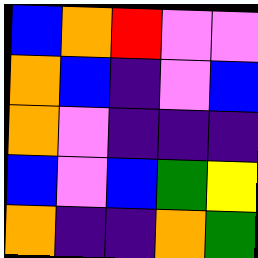[["blue", "orange", "red", "violet", "violet"], ["orange", "blue", "indigo", "violet", "blue"], ["orange", "violet", "indigo", "indigo", "indigo"], ["blue", "violet", "blue", "green", "yellow"], ["orange", "indigo", "indigo", "orange", "green"]]